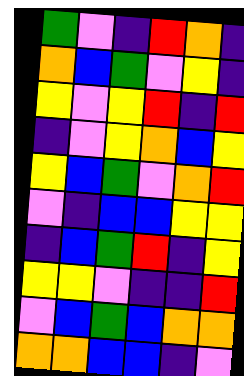[["green", "violet", "indigo", "red", "orange", "indigo"], ["orange", "blue", "green", "violet", "yellow", "indigo"], ["yellow", "violet", "yellow", "red", "indigo", "red"], ["indigo", "violet", "yellow", "orange", "blue", "yellow"], ["yellow", "blue", "green", "violet", "orange", "red"], ["violet", "indigo", "blue", "blue", "yellow", "yellow"], ["indigo", "blue", "green", "red", "indigo", "yellow"], ["yellow", "yellow", "violet", "indigo", "indigo", "red"], ["violet", "blue", "green", "blue", "orange", "orange"], ["orange", "orange", "blue", "blue", "indigo", "violet"]]